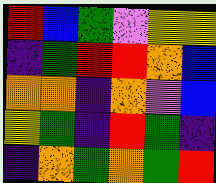[["red", "blue", "green", "violet", "yellow", "yellow"], ["indigo", "green", "red", "red", "orange", "blue"], ["orange", "orange", "indigo", "orange", "violet", "blue"], ["yellow", "green", "indigo", "red", "green", "indigo"], ["indigo", "orange", "green", "orange", "green", "red"]]